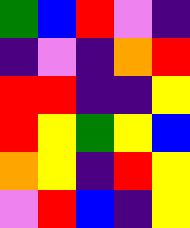[["green", "blue", "red", "violet", "indigo"], ["indigo", "violet", "indigo", "orange", "red"], ["red", "red", "indigo", "indigo", "yellow"], ["red", "yellow", "green", "yellow", "blue"], ["orange", "yellow", "indigo", "red", "yellow"], ["violet", "red", "blue", "indigo", "yellow"]]